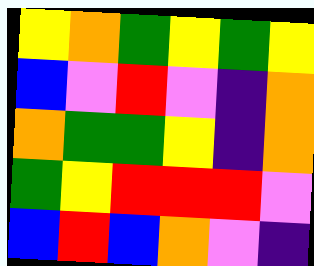[["yellow", "orange", "green", "yellow", "green", "yellow"], ["blue", "violet", "red", "violet", "indigo", "orange"], ["orange", "green", "green", "yellow", "indigo", "orange"], ["green", "yellow", "red", "red", "red", "violet"], ["blue", "red", "blue", "orange", "violet", "indigo"]]